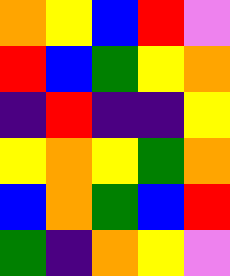[["orange", "yellow", "blue", "red", "violet"], ["red", "blue", "green", "yellow", "orange"], ["indigo", "red", "indigo", "indigo", "yellow"], ["yellow", "orange", "yellow", "green", "orange"], ["blue", "orange", "green", "blue", "red"], ["green", "indigo", "orange", "yellow", "violet"]]